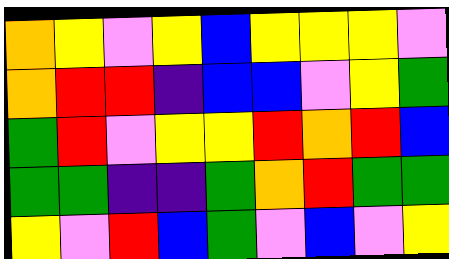[["orange", "yellow", "violet", "yellow", "blue", "yellow", "yellow", "yellow", "violet"], ["orange", "red", "red", "indigo", "blue", "blue", "violet", "yellow", "green"], ["green", "red", "violet", "yellow", "yellow", "red", "orange", "red", "blue"], ["green", "green", "indigo", "indigo", "green", "orange", "red", "green", "green"], ["yellow", "violet", "red", "blue", "green", "violet", "blue", "violet", "yellow"]]